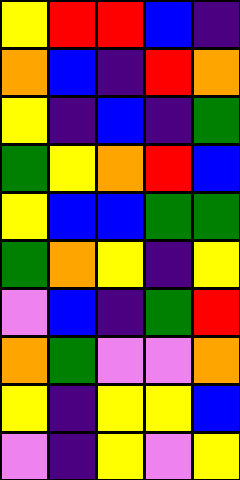[["yellow", "red", "red", "blue", "indigo"], ["orange", "blue", "indigo", "red", "orange"], ["yellow", "indigo", "blue", "indigo", "green"], ["green", "yellow", "orange", "red", "blue"], ["yellow", "blue", "blue", "green", "green"], ["green", "orange", "yellow", "indigo", "yellow"], ["violet", "blue", "indigo", "green", "red"], ["orange", "green", "violet", "violet", "orange"], ["yellow", "indigo", "yellow", "yellow", "blue"], ["violet", "indigo", "yellow", "violet", "yellow"]]